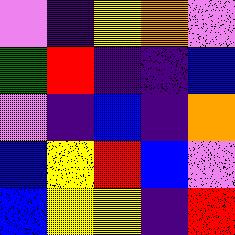[["violet", "indigo", "yellow", "orange", "violet"], ["green", "red", "indigo", "indigo", "blue"], ["violet", "indigo", "blue", "indigo", "orange"], ["blue", "yellow", "red", "blue", "violet"], ["blue", "yellow", "yellow", "indigo", "red"]]